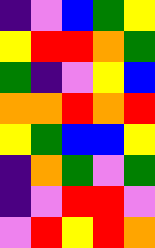[["indigo", "violet", "blue", "green", "yellow"], ["yellow", "red", "red", "orange", "green"], ["green", "indigo", "violet", "yellow", "blue"], ["orange", "orange", "red", "orange", "red"], ["yellow", "green", "blue", "blue", "yellow"], ["indigo", "orange", "green", "violet", "green"], ["indigo", "violet", "red", "red", "violet"], ["violet", "red", "yellow", "red", "orange"]]